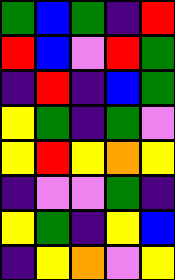[["green", "blue", "green", "indigo", "red"], ["red", "blue", "violet", "red", "green"], ["indigo", "red", "indigo", "blue", "green"], ["yellow", "green", "indigo", "green", "violet"], ["yellow", "red", "yellow", "orange", "yellow"], ["indigo", "violet", "violet", "green", "indigo"], ["yellow", "green", "indigo", "yellow", "blue"], ["indigo", "yellow", "orange", "violet", "yellow"]]